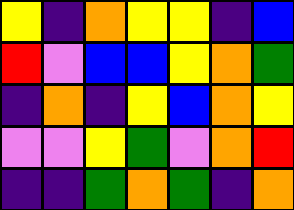[["yellow", "indigo", "orange", "yellow", "yellow", "indigo", "blue"], ["red", "violet", "blue", "blue", "yellow", "orange", "green"], ["indigo", "orange", "indigo", "yellow", "blue", "orange", "yellow"], ["violet", "violet", "yellow", "green", "violet", "orange", "red"], ["indigo", "indigo", "green", "orange", "green", "indigo", "orange"]]